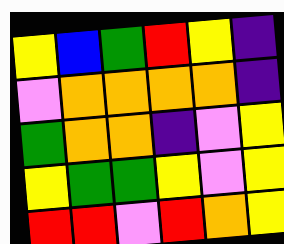[["yellow", "blue", "green", "red", "yellow", "indigo"], ["violet", "orange", "orange", "orange", "orange", "indigo"], ["green", "orange", "orange", "indigo", "violet", "yellow"], ["yellow", "green", "green", "yellow", "violet", "yellow"], ["red", "red", "violet", "red", "orange", "yellow"]]